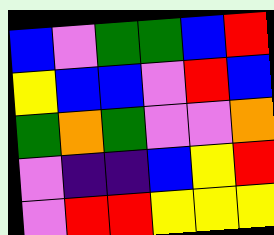[["blue", "violet", "green", "green", "blue", "red"], ["yellow", "blue", "blue", "violet", "red", "blue"], ["green", "orange", "green", "violet", "violet", "orange"], ["violet", "indigo", "indigo", "blue", "yellow", "red"], ["violet", "red", "red", "yellow", "yellow", "yellow"]]